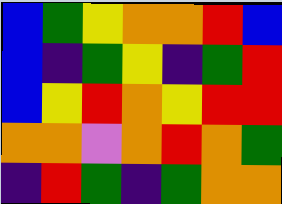[["blue", "green", "yellow", "orange", "orange", "red", "blue"], ["blue", "indigo", "green", "yellow", "indigo", "green", "red"], ["blue", "yellow", "red", "orange", "yellow", "red", "red"], ["orange", "orange", "violet", "orange", "red", "orange", "green"], ["indigo", "red", "green", "indigo", "green", "orange", "orange"]]